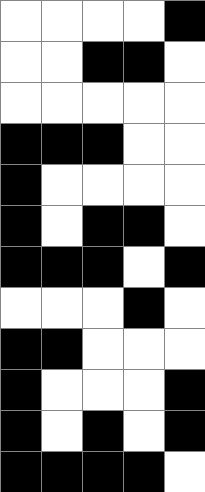[["white", "white", "white", "white", "black"], ["white", "white", "black", "black", "white"], ["white", "white", "white", "white", "white"], ["black", "black", "black", "white", "white"], ["black", "white", "white", "white", "white"], ["black", "white", "black", "black", "white"], ["black", "black", "black", "white", "black"], ["white", "white", "white", "black", "white"], ["black", "black", "white", "white", "white"], ["black", "white", "white", "white", "black"], ["black", "white", "black", "white", "black"], ["black", "black", "black", "black", "white"]]